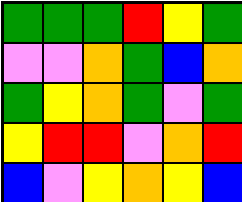[["green", "green", "green", "red", "yellow", "green"], ["violet", "violet", "orange", "green", "blue", "orange"], ["green", "yellow", "orange", "green", "violet", "green"], ["yellow", "red", "red", "violet", "orange", "red"], ["blue", "violet", "yellow", "orange", "yellow", "blue"]]